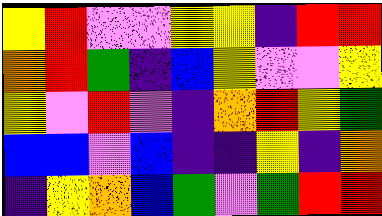[["yellow", "red", "violet", "violet", "yellow", "yellow", "indigo", "red", "red"], ["orange", "red", "green", "indigo", "blue", "yellow", "violet", "violet", "yellow"], ["yellow", "violet", "red", "violet", "indigo", "orange", "red", "yellow", "green"], ["blue", "blue", "violet", "blue", "indigo", "indigo", "yellow", "indigo", "orange"], ["indigo", "yellow", "orange", "blue", "green", "violet", "green", "red", "red"]]